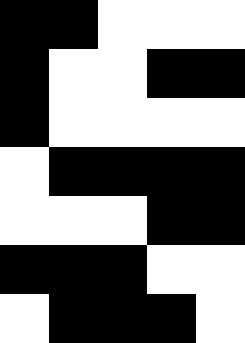[["black", "black", "white", "white", "white"], ["black", "white", "white", "black", "black"], ["black", "white", "white", "white", "white"], ["white", "black", "black", "black", "black"], ["white", "white", "white", "black", "black"], ["black", "black", "black", "white", "white"], ["white", "black", "black", "black", "white"]]